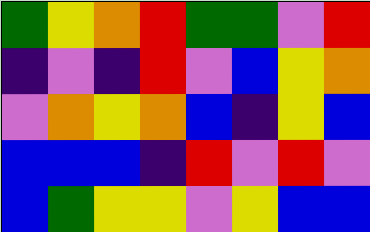[["green", "yellow", "orange", "red", "green", "green", "violet", "red"], ["indigo", "violet", "indigo", "red", "violet", "blue", "yellow", "orange"], ["violet", "orange", "yellow", "orange", "blue", "indigo", "yellow", "blue"], ["blue", "blue", "blue", "indigo", "red", "violet", "red", "violet"], ["blue", "green", "yellow", "yellow", "violet", "yellow", "blue", "blue"]]